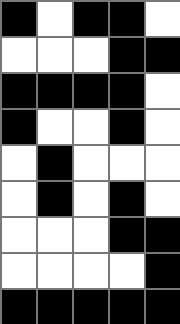[["black", "white", "black", "black", "white"], ["white", "white", "white", "black", "black"], ["black", "black", "black", "black", "white"], ["black", "white", "white", "black", "white"], ["white", "black", "white", "white", "white"], ["white", "black", "white", "black", "white"], ["white", "white", "white", "black", "black"], ["white", "white", "white", "white", "black"], ["black", "black", "black", "black", "black"]]